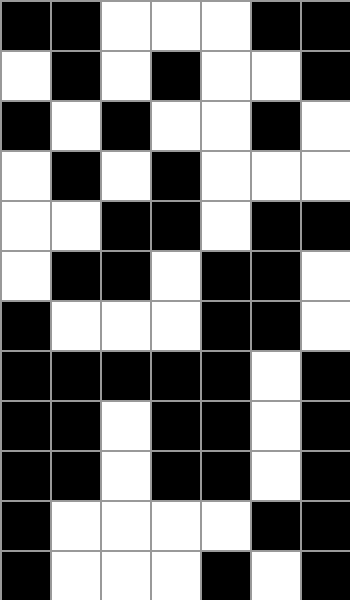[["black", "black", "white", "white", "white", "black", "black"], ["white", "black", "white", "black", "white", "white", "black"], ["black", "white", "black", "white", "white", "black", "white"], ["white", "black", "white", "black", "white", "white", "white"], ["white", "white", "black", "black", "white", "black", "black"], ["white", "black", "black", "white", "black", "black", "white"], ["black", "white", "white", "white", "black", "black", "white"], ["black", "black", "black", "black", "black", "white", "black"], ["black", "black", "white", "black", "black", "white", "black"], ["black", "black", "white", "black", "black", "white", "black"], ["black", "white", "white", "white", "white", "black", "black"], ["black", "white", "white", "white", "black", "white", "black"]]